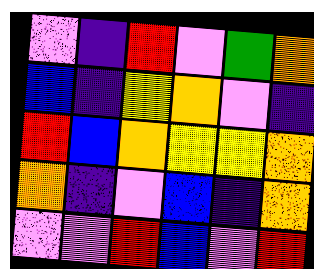[["violet", "indigo", "red", "violet", "green", "orange"], ["blue", "indigo", "yellow", "orange", "violet", "indigo"], ["red", "blue", "orange", "yellow", "yellow", "orange"], ["orange", "indigo", "violet", "blue", "indigo", "orange"], ["violet", "violet", "red", "blue", "violet", "red"]]